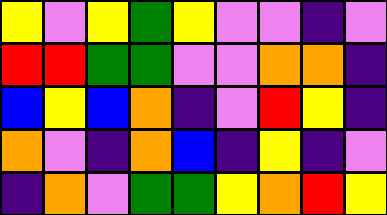[["yellow", "violet", "yellow", "green", "yellow", "violet", "violet", "indigo", "violet"], ["red", "red", "green", "green", "violet", "violet", "orange", "orange", "indigo"], ["blue", "yellow", "blue", "orange", "indigo", "violet", "red", "yellow", "indigo"], ["orange", "violet", "indigo", "orange", "blue", "indigo", "yellow", "indigo", "violet"], ["indigo", "orange", "violet", "green", "green", "yellow", "orange", "red", "yellow"]]